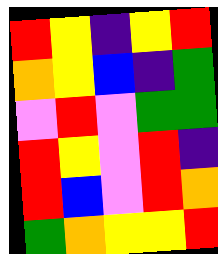[["red", "yellow", "indigo", "yellow", "red"], ["orange", "yellow", "blue", "indigo", "green"], ["violet", "red", "violet", "green", "green"], ["red", "yellow", "violet", "red", "indigo"], ["red", "blue", "violet", "red", "orange"], ["green", "orange", "yellow", "yellow", "red"]]